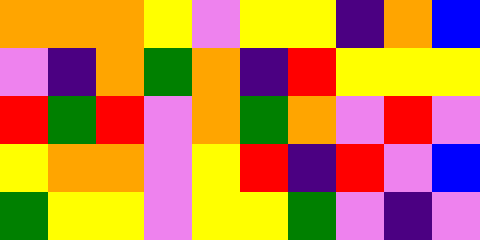[["orange", "orange", "orange", "yellow", "violet", "yellow", "yellow", "indigo", "orange", "blue"], ["violet", "indigo", "orange", "green", "orange", "indigo", "red", "yellow", "yellow", "yellow"], ["red", "green", "red", "violet", "orange", "green", "orange", "violet", "red", "violet"], ["yellow", "orange", "orange", "violet", "yellow", "red", "indigo", "red", "violet", "blue"], ["green", "yellow", "yellow", "violet", "yellow", "yellow", "green", "violet", "indigo", "violet"]]